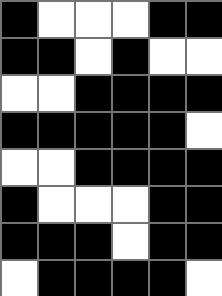[["black", "white", "white", "white", "black", "black"], ["black", "black", "white", "black", "white", "white"], ["white", "white", "black", "black", "black", "black"], ["black", "black", "black", "black", "black", "white"], ["white", "white", "black", "black", "black", "black"], ["black", "white", "white", "white", "black", "black"], ["black", "black", "black", "white", "black", "black"], ["white", "black", "black", "black", "black", "white"]]